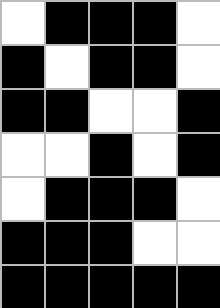[["white", "black", "black", "black", "white"], ["black", "white", "black", "black", "white"], ["black", "black", "white", "white", "black"], ["white", "white", "black", "white", "black"], ["white", "black", "black", "black", "white"], ["black", "black", "black", "white", "white"], ["black", "black", "black", "black", "black"]]